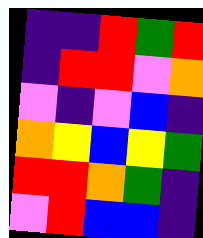[["indigo", "indigo", "red", "green", "red"], ["indigo", "red", "red", "violet", "orange"], ["violet", "indigo", "violet", "blue", "indigo"], ["orange", "yellow", "blue", "yellow", "green"], ["red", "red", "orange", "green", "indigo"], ["violet", "red", "blue", "blue", "indigo"]]